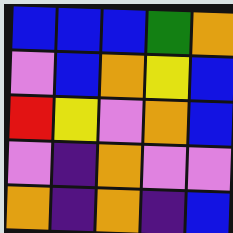[["blue", "blue", "blue", "green", "orange"], ["violet", "blue", "orange", "yellow", "blue"], ["red", "yellow", "violet", "orange", "blue"], ["violet", "indigo", "orange", "violet", "violet"], ["orange", "indigo", "orange", "indigo", "blue"]]